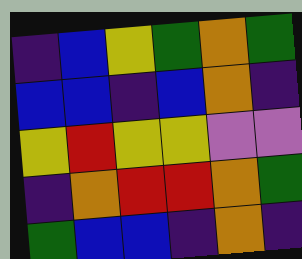[["indigo", "blue", "yellow", "green", "orange", "green"], ["blue", "blue", "indigo", "blue", "orange", "indigo"], ["yellow", "red", "yellow", "yellow", "violet", "violet"], ["indigo", "orange", "red", "red", "orange", "green"], ["green", "blue", "blue", "indigo", "orange", "indigo"]]